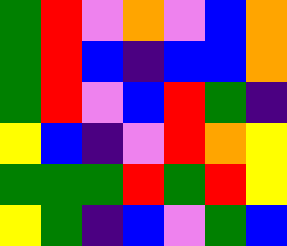[["green", "red", "violet", "orange", "violet", "blue", "orange"], ["green", "red", "blue", "indigo", "blue", "blue", "orange"], ["green", "red", "violet", "blue", "red", "green", "indigo"], ["yellow", "blue", "indigo", "violet", "red", "orange", "yellow"], ["green", "green", "green", "red", "green", "red", "yellow"], ["yellow", "green", "indigo", "blue", "violet", "green", "blue"]]